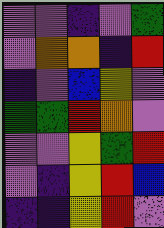[["violet", "violet", "indigo", "violet", "green"], ["violet", "orange", "orange", "indigo", "red"], ["indigo", "violet", "blue", "yellow", "violet"], ["green", "green", "red", "orange", "violet"], ["violet", "violet", "yellow", "green", "red"], ["violet", "indigo", "yellow", "red", "blue"], ["indigo", "indigo", "yellow", "red", "violet"]]